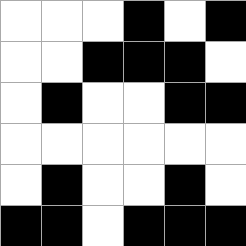[["white", "white", "white", "black", "white", "black"], ["white", "white", "black", "black", "black", "white"], ["white", "black", "white", "white", "black", "black"], ["white", "white", "white", "white", "white", "white"], ["white", "black", "white", "white", "black", "white"], ["black", "black", "white", "black", "black", "black"]]